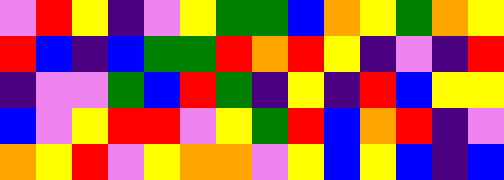[["violet", "red", "yellow", "indigo", "violet", "yellow", "green", "green", "blue", "orange", "yellow", "green", "orange", "yellow"], ["red", "blue", "indigo", "blue", "green", "green", "red", "orange", "red", "yellow", "indigo", "violet", "indigo", "red"], ["indigo", "violet", "violet", "green", "blue", "red", "green", "indigo", "yellow", "indigo", "red", "blue", "yellow", "yellow"], ["blue", "violet", "yellow", "red", "red", "violet", "yellow", "green", "red", "blue", "orange", "red", "indigo", "violet"], ["orange", "yellow", "red", "violet", "yellow", "orange", "orange", "violet", "yellow", "blue", "yellow", "blue", "indigo", "blue"]]